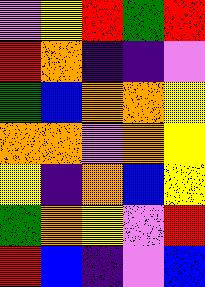[["violet", "yellow", "red", "green", "red"], ["red", "orange", "indigo", "indigo", "violet"], ["green", "blue", "orange", "orange", "yellow"], ["orange", "orange", "violet", "orange", "yellow"], ["yellow", "indigo", "orange", "blue", "yellow"], ["green", "orange", "yellow", "violet", "red"], ["red", "blue", "indigo", "violet", "blue"]]